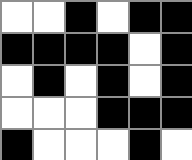[["white", "white", "black", "white", "black", "black"], ["black", "black", "black", "black", "white", "black"], ["white", "black", "white", "black", "white", "black"], ["white", "white", "white", "black", "black", "black"], ["black", "white", "white", "white", "black", "white"]]